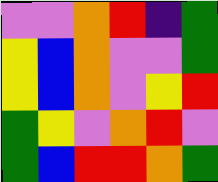[["violet", "violet", "orange", "red", "indigo", "green"], ["yellow", "blue", "orange", "violet", "violet", "green"], ["yellow", "blue", "orange", "violet", "yellow", "red"], ["green", "yellow", "violet", "orange", "red", "violet"], ["green", "blue", "red", "red", "orange", "green"]]